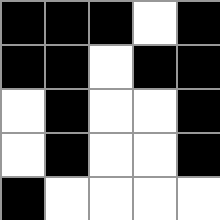[["black", "black", "black", "white", "black"], ["black", "black", "white", "black", "black"], ["white", "black", "white", "white", "black"], ["white", "black", "white", "white", "black"], ["black", "white", "white", "white", "white"]]